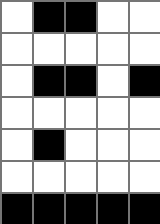[["white", "black", "black", "white", "white"], ["white", "white", "white", "white", "white"], ["white", "black", "black", "white", "black"], ["white", "white", "white", "white", "white"], ["white", "black", "white", "white", "white"], ["white", "white", "white", "white", "white"], ["black", "black", "black", "black", "black"]]